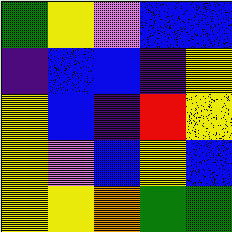[["green", "yellow", "violet", "blue", "blue"], ["indigo", "blue", "blue", "indigo", "yellow"], ["yellow", "blue", "indigo", "red", "yellow"], ["yellow", "violet", "blue", "yellow", "blue"], ["yellow", "yellow", "orange", "green", "green"]]